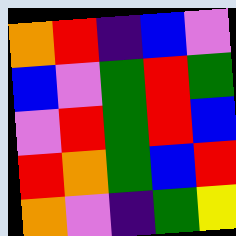[["orange", "red", "indigo", "blue", "violet"], ["blue", "violet", "green", "red", "green"], ["violet", "red", "green", "red", "blue"], ["red", "orange", "green", "blue", "red"], ["orange", "violet", "indigo", "green", "yellow"]]